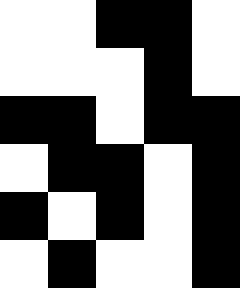[["white", "white", "black", "black", "white"], ["white", "white", "white", "black", "white"], ["black", "black", "white", "black", "black"], ["white", "black", "black", "white", "black"], ["black", "white", "black", "white", "black"], ["white", "black", "white", "white", "black"]]